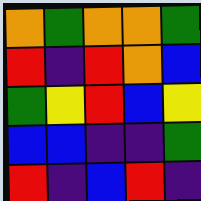[["orange", "green", "orange", "orange", "green"], ["red", "indigo", "red", "orange", "blue"], ["green", "yellow", "red", "blue", "yellow"], ["blue", "blue", "indigo", "indigo", "green"], ["red", "indigo", "blue", "red", "indigo"]]